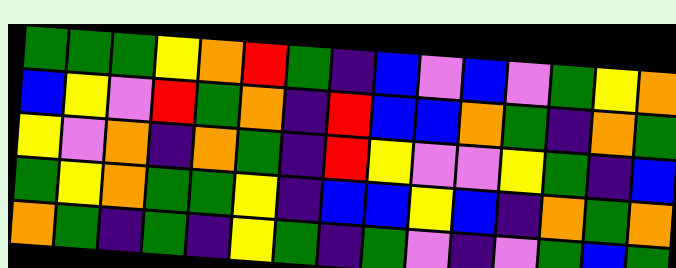[["green", "green", "green", "yellow", "orange", "red", "green", "indigo", "blue", "violet", "blue", "violet", "green", "yellow", "orange"], ["blue", "yellow", "violet", "red", "green", "orange", "indigo", "red", "blue", "blue", "orange", "green", "indigo", "orange", "green"], ["yellow", "violet", "orange", "indigo", "orange", "green", "indigo", "red", "yellow", "violet", "violet", "yellow", "green", "indigo", "blue"], ["green", "yellow", "orange", "green", "green", "yellow", "indigo", "blue", "blue", "yellow", "blue", "indigo", "orange", "green", "orange"], ["orange", "green", "indigo", "green", "indigo", "yellow", "green", "indigo", "green", "violet", "indigo", "violet", "green", "blue", "green"]]